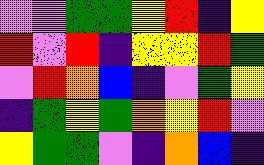[["violet", "violet", "green", "green", "yellow", "red", "indigo", "yellow"], ["red", "violet", "red", "indigo", "yellow", "yellow", "red", "green"], ["violet", "red", "orange", "blue", "indigo", "violet", "green", "yellow"], ["indigo", "green", "yellow", "green", "orange", "yellow", "red", "violet"], ["yellow", "green", "green", "violet", "indigo", "orange", "blue", "indigo"]]